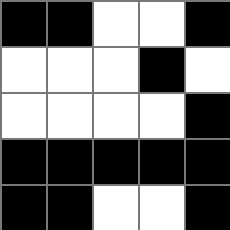[["black", "black", "white", "white", "black"], ["white", "white", "white", "black", "white"], ["white", "white", "white", "white", "black"], ["black", "black", "black", "black", "black"], ["black", "black", "white", "white", "black"]]